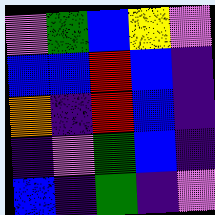[["violet", "green", "blue", "yellow", "violet"], ["blue", "blue", "red", "blue", "indigo"], ["orange", "indigo", "red", "blue", "indigo"], ["indigo", "violet", "green", "blue", "indigo"], ["blue", "indigo", "green", "indigo", "violet"]]